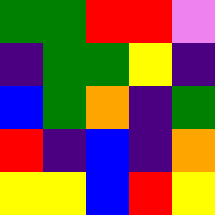[["green", "green", "red", "red", "violet"], ["indigo", "green", "green", "yellow", "indigo"], ["blue", "green", "orange", "indigo", "green"], ["red", "indigo", "blue", "indigo", "orange"], ["yellow", "yellow", "blue", "red", "yellow"]]